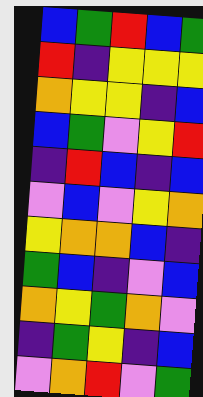[["blue", "green", "red", "blue", "green"], ["red", "indigo", "yellow", "yellow", "yellow"], ["orange", "yellow", "yellow", "indigo", "blue"], ["blue", "green", "violet", "yellow", "red"], ["indigo", "red", "blue", "indigo", "blue"], ["violet", "blue", "violet", "yellow", "orange"], ["yellow", "orange", "orange", "blue", "indigo"], ["green", "blue", "indigo", "violet", "blue"], ["orange", "yellow", "green", "orange", "violet"], ["indigo", "green", "yellow", "indigo", "blue"], ["violet", "orange", "red", "violet", "green"]]